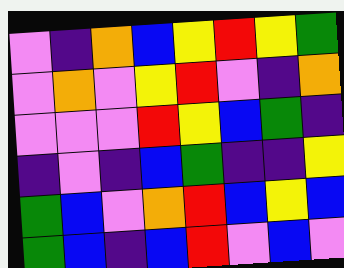[["violet", "indigo", "orange", "blue", "yellow", "red", "yellow", "green"], ["violet", "orange", "violet", "yellow", "red", "violet", "indigo", "orange"], ["violet", "violet", "violet", "red", "yellow", "blue", "green", "indigo"], ["indigo", "violet", "indigo", "blue", "green", "indigo", "indigo", "yellow"], ["green", "blue", "violet", "orange", "red", "blue", "yellow", "blue"], ["green", "blue", "indigo", "blue", "red", "violet", "blue", "violet"]]